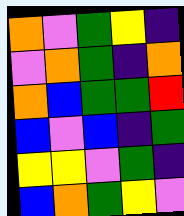[["orange", "violet", "green", "yellow", "indigo"], ["violet", "orange", "green", "indigo", "orange"], ["orange", "blue", "green", "green", "red"], ["blue", "violet", "blue", "indigo", "green"], ["yellow", "yellow", "violet", "green", "indigo"], ["blue", "orange", "green", "yellow", "violet"]]